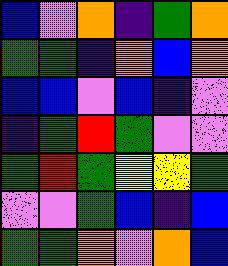[["blue", "violet", "orange", "indigo", "green", "orange"], ["green", "green", "indigo", "orange", "blue", "orange"], ["blue", "blue", "violet", "blue", "indigo", "violet"], ["indigo", "green", "red", "green", "violet", "violet"], ["green", "red", "green", "yellow", "yellow", "green"], ["violet", "violet", "green", "blue", "indigo", "blue"], ["green", "green", "orange", "violet", "orange", "blue"]]